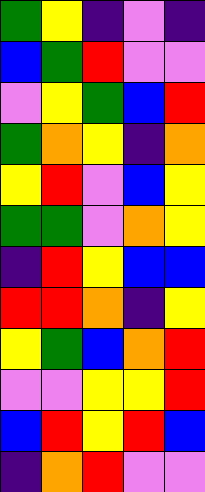[["green", "yellow", "indigo", "violet", "indigo"], ["blue", "green", "red", "violet", "violet"], ["violet", "yellow", "green", "blue", "red"], ["green", "orange", "yellow", "indigo", "orange"], ["yellow", "red", "violet", "blue", "yellow"], ["green", "green", "violet", "orange", "yellow"], ["indigo", "red", "yellow", "blue", "blue"], ["red", "red", "orange", "indigo", "yellow"], ["yellow", "green", "blue", "orange", "red"], ["violet", "violet", "yellow", "yellow", "red"], ["blue", "red", "yellow", "red", "blue"], ["indigo", "orange", "red", "violet", "violet"]]